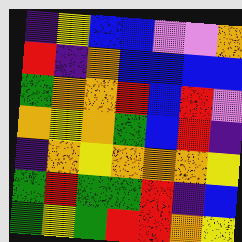[["indigo", "yellow", "blue", "blue", "violet", "violet", "orange"], ["red", "indigo", "orange", "blue", "blue", "blue", "blue"], ["green", "orange", "orange", "red", "blue", "red", "violet"], ["orange", "yellow", "orange", "green", "blue", "red", "indigo"], ["indigo", "orange", "yellow", "orange", "orange", "orange", "yellow"], ["green", "red", "green", "green", "red", "indigo", "blue"], ["green", "yellow", "green", "red", "red", "orange", "yellow"]]